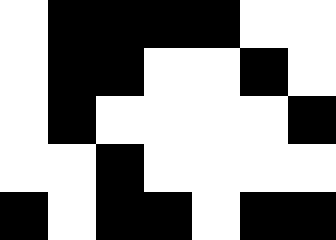[["white", "black", "black", "black", "black", "white", "white"], ["white", "black", "black", "white", "white", "black", "white"], ["white", "black", "white", "white", "white", "white", "black"], ["white", "white", "black", "white", "white", "white", "white"], ["black", "white", "black", "black", "white", "black", "black"]]